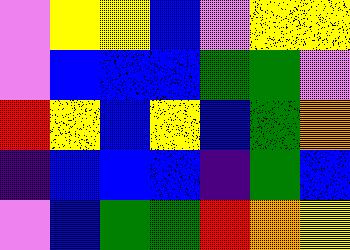[["violet", "yellow", "yellow", "blue", "violet", "yellow", "yellow"], ["violet", "blue", "blue", "blue", "green", "green", "violet"], ["red", "yellow", "blue", "yellow", "blue", "green", "orange"], ["indigo", "blue", "blue", "blue", "indigo", "green", "blue"], ["violet", "blue", "green", "green", "red", "orange", "yellow"]]